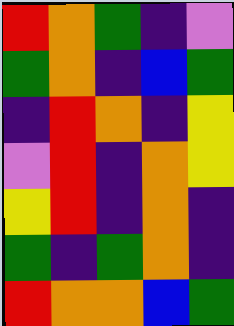[["red", "orange", "green", "indigo", "violet"], ["green", "orange", "indigo", "blue", "green"], ["indigo", "red", "orange", "indigo", "yellow"], ["violet", "red", "indigo", "orange", "yellow"], ["yellow", "red", "indigo", "orange", "indigo"], ["green", "indigo", "green", "orange", "indigo"], ["red", "orange", "orange", "blue", "green"]]